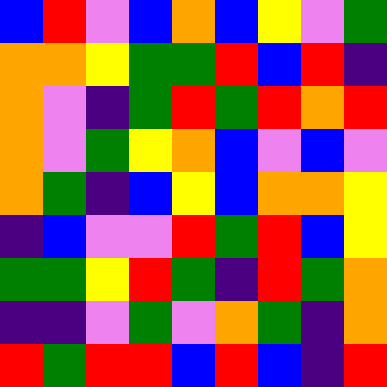[["blue", "red", "violet", "blue", "orange", "blue", "yellow", "violet", "green"], ["orange", "orange", "yellow", "green", "green", "red", "blue", "red", "indigo"], ["orange", "violet", "indigo", "green", "red", "green", "red", "orange", "red"], ["orange", "violet", "green", "yellow", "orange", "blue", "violet", "blue", "violet"], ["orange", "green", "indigo", "blue", "yellow", "blue", "orange", "orange", "yellow"], ["indigo", "blue", "violet", "violet", "red", "green", "red", "blue", "yellow"], ["green", "green", "yellow", "red", "green", "indigo", "red", "green", "orange"], ["indigo", "indigo", "violet", "green", "violet", "orange", "green", "indigo", "orange"], ["red", "green", "red", "red", "blue", "red", "blue", "indigo", "red"]]